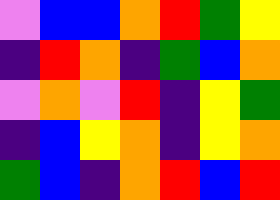[["violet", "blue", "blue", "orange", "red", "green", "yellow"], ["indigo", "red", "orange", "indigo", "green", "blue", "orange"], ["violet", "orange", "violet", "red", "indigo", "yellow", "green"], ["indigo", "blue", "yellow", "orange", "indigo", "yellow", "orange"], ["green", "blue", "indigo", "orange", "red", "blue", "red"]]